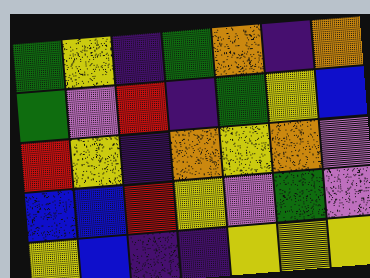[["green", "yellow", "indigo", "green", "orange", "indigo", "orange"], ["green", "violet", "red", "indigo", "green", "yellow", "blue"], ["red", "yellow", "indigo", "orange", "yellow", "orange", "violet"], ["blue", "blue", "red", "yellow", "violet", "green", "violet"], ["yellow", "blue", "indigo", "indigo", "yellow", "yellow", "yellow"]]